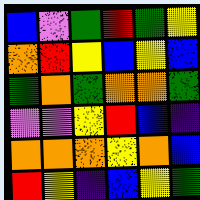[["blue", "violet", "green", "red", "green", "yellow"], ["orange", "red", "yellow", "blue", "yellow", "blue"], ["green", "orange", "green", "orange", "orange", "green"], ["violet", "violet", "yellow", "red", "blue", "indigo"], ["orange", "orange", "orange", "yellow", "orange", "blue"], ["red", "yellow", "indigo", "blue", "yellow", "green"]]